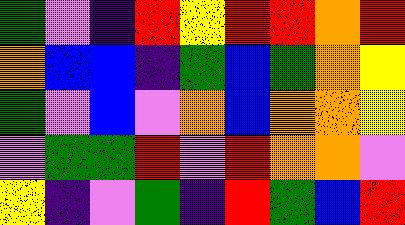[["green", "violet", "indigo", "red", "yellow", "red", "red", "orange", "red"], ["orange", "blue", "blue", "indigo", "green", "blue", "green", "orange", "yellow"], ["green", "violet", "blue", "violet", "orange", "blue", "orange", "orange", "yellow"], ["violet", "green", "green", "red", "violet", "red", "orange", "orange", "violet"], ["yellow", "indigo", "violet", "green", "indigo", "red", "green", "blue", "red"]]